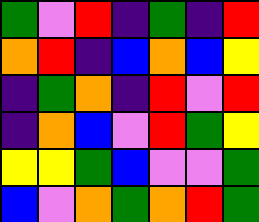[["green", "violet", "red", "indigo", "green", "indigo", "red"], ["orange", "red", "indigo", "blue", "orange", "blue", "yellow"], ["indigo", "green", "orange", "indigo", "red", "violet", "red"], ["indigo", "orange", "blue", "violet", "red", "green", "yellow"], ["yellow", "yellow", "green", "blue", "violet", "violet", "green"], ["blue", "violet", "orange", "green", "orange", "red", "green"]]